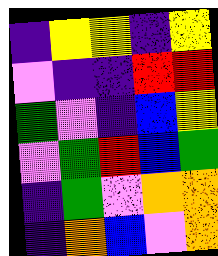[["indigo", "yellow", "yellow", "indigo", "yellow"], ["violet", "indigo", "indigo", "red", "red"], ["green", "violet", "indigo", "blue", "yellow"], ["violet", "green", "red", "blue", "green"], ["indigo", "green", "violet", "orange", "orange"], ["indigo", "orange", "blue", "violet", "orange"]]